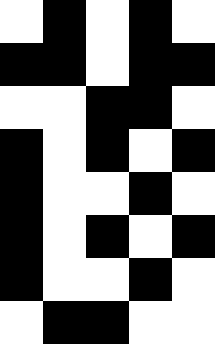[["white", "black", "white", "black", "white"], ["black", "black", "white", "black", "black"], ["white", "white", "black", "black", "white"], ["black", "white", "black", "white", "black"], ["black", "white", "white", "black", "white"], ["black", "white", "black", "white", "black"], ["black", "white", "white", "black", "white"], ["white", "black", "black", "white", "white"]]